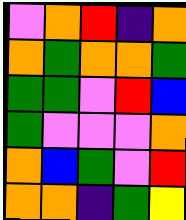[["violet", "orange", "red", "indigo", "orange"], ["orange", "green", "orange", "orange", "green"], ["green", "green", "violet", "red", "blue"], ["green", "violet", "violet", "violet", "orange"], ["orange", "blue", "green", "violet", "red"], ["orange", "orange", "indigo", "green", "yellow"]]